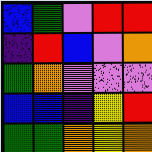[["blue", "green", "violet", "red", "red"], ["indigo", "red", "blue", "violet", "orange"], ["green", "orange", "violet", "violet", "violet"], ["blue", "blue", "indigo", "yellow", "red"], ["green", "green", "orange", "yellow", "orange"]]